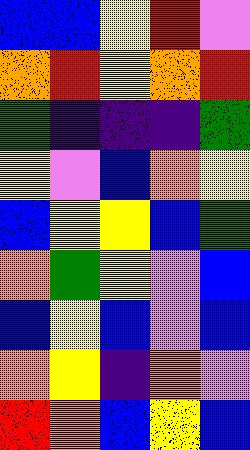[["blue", "blue", "yellow", "red", "violet"], ["orange", "red", "yellow", "orange", "red"], ["green", "indigo", "indigo", "indigo", "green"], ["yellow", "violet", "blue", "orange", "yellow"], ["blue", "yellow", "yellow", "blue", "green"], ["orange", "green", "yellow", "violet", "blue"], ["blue", "yellow", "blue", "violet", "blue"], ["orange", "yellow", "indigo", "orange", "violet"], ["red", "orange", "blue", "yellow", "blue"]]